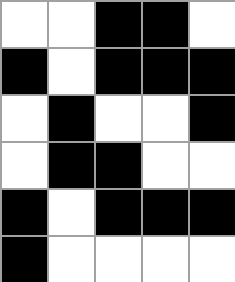[["white", "white", "black", "black", "white"], ["black", "white", "black", "black", "black"], ["white", "black", "white", "white", "black"], ["white", "black", "black", "white", "white"], ["black", "white", "black", "black", "black"], ["black", "white", "white", "white", "white"]]